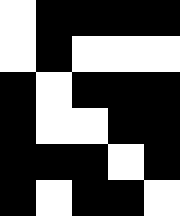[["white", "black", "black", "black", "black"], ["white", "black", "white", "white", "white"], ["black", "white", "black", "black", "black"], ["black", "white", "white", "black", "black"], ["black", "black", "black", "white", "black"], ["black", "white", "black", "black", "white"]]